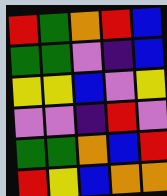[["red", "green", "orange", "red", "blue"], ["green", "green", "violet", "indigo", "blue"], ["yellow", "yellow", "blue", "violet", "yellow"], ["violet", "violet", "indigo", "red", "violet"], ["green", "green", "orange", "blue", "red"], ["red", "yellow", "blue", "orange", "orange"]]